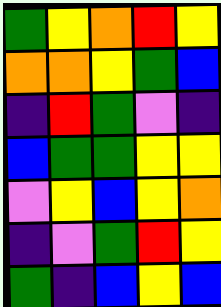[["green", "yellow", "orange", "red", "yellow"], ["orange", "orange", "yellow", "green", "blue"], ["indigo", "red", "green", "violet", "indigo"], ["blue", "green", "green", "yellow", "yellow"], ["violet", "yellow", "blue", "yellow", "orange"], ["indigo", "violet", "green", "red", "yellow"], ["green", "indigo", "blue", "yellow", "blue"]]